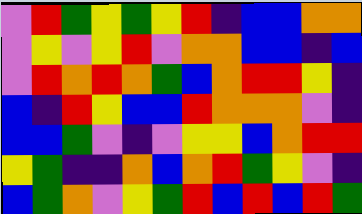[["violet", "red", "green", "yellow", "green", "yellow", "red", "indigo", "blue", "blue", "orange", "orange"], ["violet", "yellow", "violet", "yellow", "red", "violet", "orange", "orange", "blue", "blue", "indigo", "blue"], ["violet", "red", "orange", "red", "orange", "green", "blue", "orange", "red", "red", "yellow", "indigo"], ["blue", "indigo", "red", "yellow", "blue", "blue", "red", "orange", "orange", "orange", "violet", "indigo"], ["blue", "blue", "green", "violet", "indigo", "violet", "yellow", "yellow", "blue", "orange", "red", "red"], ["yellow", "green", "indigo", "indigo", "orange", "blue", "orange", "red", "green", "yellow", "violet", "indigo"], ["blue", "green", "orange", "violet", "yellow", "green", "red", "blue", "red", "blue", "red", "green"]]